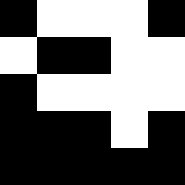[["black", "white", "white", "white", "black"], ["white", "black", "black", "white", "white"], ["black", "white", "white", "white", "white"], ["black", "black", "black", "white", "black"], ["black", "black", "black", "black", "black"]]